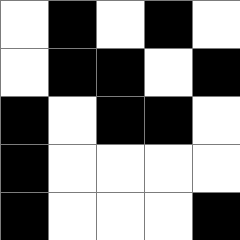[["white", "black", "white", "black", "white"], ["white", "black", "black", "white", "black"], ["black", "white", "black", "black", "white"], ["black", "white", "white", "white", "white"], ["black", "white", "white", "white", "black"]]